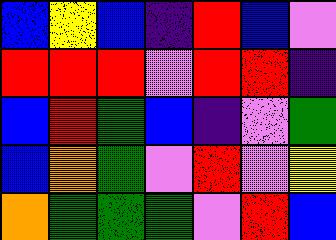[["blue", "yellow", "blue", "indigo", "red", "blue", "violet"], ["red", "red", "red", "violet", "red", "red", "indigo"], ["blue", "red", "green", "blue", "indigo", "violet", "green"], ["blue", "orange", "green", "violet", "red", "violet", "yellow"], ["orange", "green", "green", "green", "violet", "red", "blue"]]